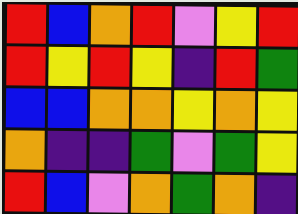[["red", "blue", "orange", "red", "violet", "yellow", "red"], ["red", "yellow", "red", "yellow", "indigo", "red", "green"], ["blue", "blue", "orange", "orange", "yellow", "orange", "yellow"], ["orange", "indigo", "indigo", "green", "violet", "green", "yellow"], ["red", "blue", "violet", "orange", "green", "orange", "indigo"]]